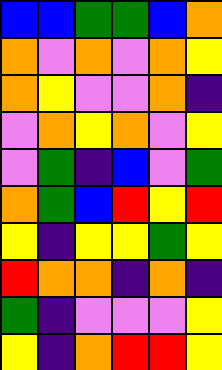[["blue", "blue", "green", "green", "blue", "orange"], ["orange", "violet", "orange", "violet", "orange", "yellow"], ["orange", "yellow", "violet", "violet", "orange", "indigo"], ["violet", "orange", "yellow", "orange", "violet", "yellow"], ["violet", "green", "indigo", "blue", "violet", "green"], ["orange", "green", "blue", "red", "yellow", "red"], ["yellow", "indigo", "yellow", "yellow", "green", "yellow"], ["red", "orange", "orange", "indigo", "orange", "indigo"], ["green", "indigo", "violet", "violet", "violet", "yellow"], ["yellow", "indigo", "orange", "red", "red", "yellow"]]